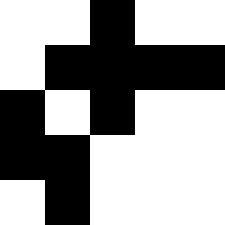[["white", "white", "black", "white", "white"], ["white", "black", "black", "black", "black"], ["black", "white", "black", "white", "white"], ["black", "black", "white", "white", "white"], ["white", "black", "white", "white", "white"]]